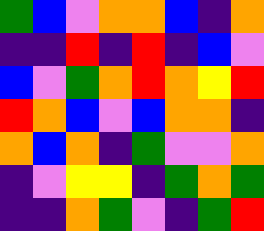[["green", "blue", "violet", "orange", "orange", "blue", "indigo", "orange"], ["indigo", "indigo", "red", "indigo", "red", "indigo", "blue", "violet"], ["blue", "violet", "green", "orange", "red", "orange", "yellow", "red"], ["red", "orange", "blue", "violet", "blue", "orange", "orange", "indigo"], ["orange", "blue", "orange", "indigo", "green", "violet", "violet", "orange"], ["indigo", "violet", "yellow", "yellow", "indigo", "green", "orange", "green"], ["indigo", "indigo", "orange", "green", "violet", "indigo", "green", "red"]]